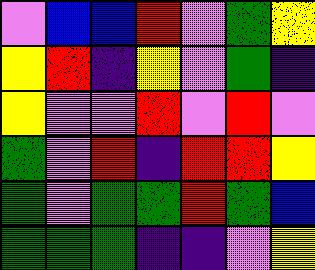[["violet", "blue", "blue", "red", "violet", "green", "yellow"], ["yellow", "red", "indigo", "yellow", "violet", "green", "indigo"], ["yellow", "violet", "violet", "red", "violet", "red", "violet"], ["green", "violet", "red", "indigo", "red", "red", "yellow"], ["green", "violet", "green", "green", "red", "green", "blue"], ["green", "green", "green", "indigo", "indigo", "violet", "yellow"]]